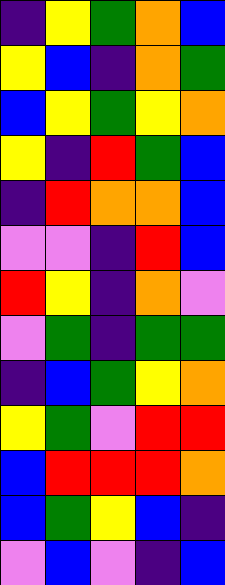[["indigo", "yellow", "green", "orange", "blue"], ["yellow", "blue", "indigo", "orange", "green"], ["blue", "yellow", "green", "yellow", "orange"], ["yellow", "indigo", "red", "green", "blue"], ["indigo", "red", "orange", "orange", "blue"], ["violet", "violet", "indigo", "red", "blue"], ["red", "yellow", "indigo", "orange", "violet"], ["violet", "green", "indigo", "green", "green"], ["indigo", "blue", "green", "yellow", "orange"], ["yellow", "green", "violet", "red", "red"], ["blue", "red", "red", "red", "orange"], ["blue", "green", "yellow", "blue", "indigo"], ["violet", "blue", "violet", "indigo", "blue"]]